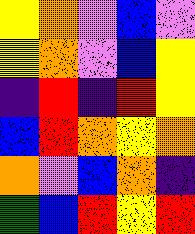[["yellow", "orange", "violet", "blue", "violet"], ["yellow", "orange", "violet", "blue", "yellow"], ["indigo", "red", "indigo", "red", "yellow"], ["blue", "red", "orange", "yellow", "orange"], ["orange", "violet", "blue", "orange", "indigo"], ["green", "blue", "red", "yellow", "red"]]